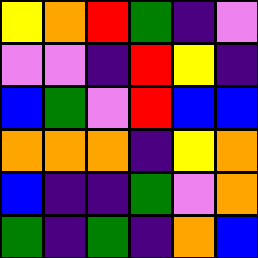[["yellow", "orange", "red", "green", "indigo", "violet"], ["violet", "violet", "indigo", "red", "yellow", "indigo"], ["blue", "green", "violet", "red", "blue", "blue"], ["orange", "orange", "orange", "indigo", "yellow", "orange"], ["blue", "indigo", "indigo", "green", "violet", "orange"], ["green", "indigo", "green", "indigo", "orange", "blue"]]